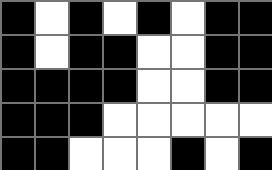[["black", "white", "black", "white", "black", "white", "black", "black"], ["black", "white", "black", "black", "white", "white", "black", "black"], ["black", "black", "black", "black", "white", "white", "black", "black"], ["black", "black", "black", "white", "white", "white", "white", "white"], ["black", "black", "white", "white", "white", "black", "white", "black"]]